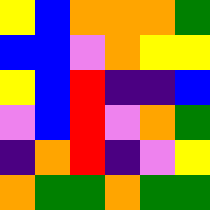[["yellow", "blue", "orange", "orange", "orange", "green"], ["blue", "blue", "violet", "orange", "yellow", "yellow"], ["yellow", "blue", "red", "indigo", "indigo", "blue"], ["violet", "blue", "red", "violet", "orange", "green"], ["indigo", "orange", "red", "indigo", "violet", "yellow"], ["orange", "green", "green", "orange", "green", "green"]]